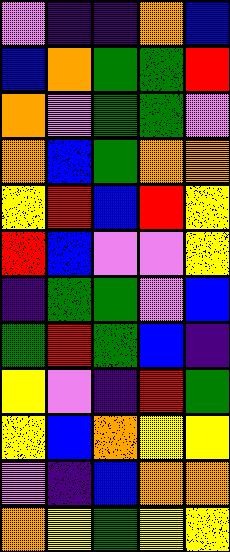[["violet", "indigo", "indigo", "orange", "blue"], ["blue", "orange", "green", "green", "red"], ["orange", "violet", "green", "green", "violet"], ["orange", "blue", "green", "orange", "orange"], ["yellow", "red", "blue", "red", "yellow"], ["red", "blue", "violet", "violet", "yellow"], ["indigo", "green", "green", "violet", "blue"], ["green", "red", "green", "blue", "indigo"], ["yellow", "violet", "indigo", "red", "green"], ["yellow", "blue", "orange", "yellow", "yellow"], ["violet", "indigo", "blue", "orange", "orange"], ["orange", "yellow", "green", "yellow", "yellow"]]